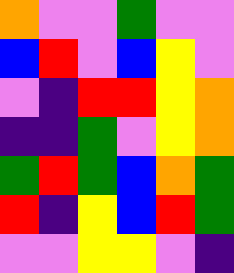[["orange", "violet", "violet", "green", "violet", "violet"], ["blue", "red", "violet", "blue", "yellow", "violet"], ["violet", "indigo", "red", "red", "yellow", "orange"], ["indigo", "indigo", "green", "violet", "yellow", "orange"], ["green", "red", "green", "blue", "orange", "green"], ["red", "indigo", "yellow", "blue", "red", "green"], ["violet", "violet", "yellow", "yellow", "violet", "indigo"]]